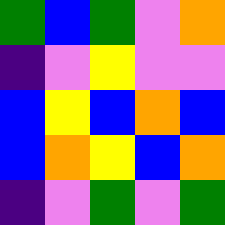[["green", "blue", "green", "violet", "orange"], ["indigo", "violet", "yellow", "violet", "violet"], ["blue", "yellow", "blue", "orange", "blue"], ["blue", "orange", "yellow", "blue", "orange"], ["indigo", "violet", "green", "violet", "green"]]